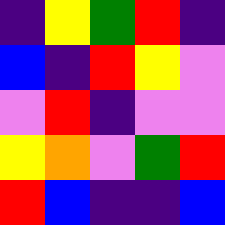[["indigo", "yellow", "green", "red", "indigo"], ["blue", "indigo", "red", "yellow", "violet"], ["violet", "red", "indigo", "violet", "violet"], ["yellow", "orange", "violet", "green", "red"], ["red", "blue", "indigo", "indigo", "blue"]]